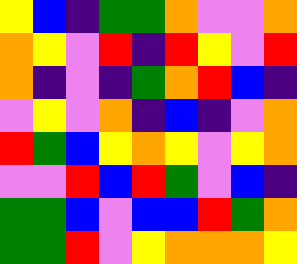[["yellow", "blue", "indigo", "green", "green", "orange", "violet", "violet", "orange"], ["orange", "yellow", "violet", "red", "indigo", "red", "yellow", "violet", "red"], ["orange", "indigo", "violet", "indigo", "green", "orange", "red", "blue", "indigo"], ["violet", "yellow", "violet", "orange", "indigo", "blue", "indigo", "violet", "orange"], ["red", "green", "blue", "yellow", "orange", "yellow", "violet", "yellow", "orange"], ["violet", "violet", "red", "blue", "red", "green", "violet", "blue", "indigo"], ["green", "green", "blue", "violet", "blue", "blue", "red", "green", "orange"], ["green", "green", "red", "violet", "yellow", "orange", "orange", "orange", "yellow"]]